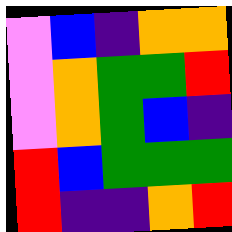[["violet", "blue", "indigo", "orange", "orange"], ["violet", "orange", "green", "green", "red"], ["violet", "orange", "green", "blue", "indigo"], ["red", "blue", "green", "green", "green"], ["red", "indigo", "indigo", "orange", "red"]]